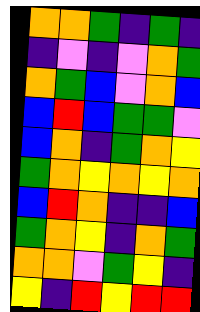[["orange", "orange", "green", "indigo", "green", "indigo"], ["indigo", "violet", "indigo", "violet", "orange", "green"], ["orange", "green", "blue", "violet", "orange", "blue"], ["blue", "red", "blue", "green", "green", "violet"], ["blue", "orange", "indigo", "green", "orange", "yellow"], ["green", "orange", "yellow", "orange", "yellow", "orange"], ["blue", "red", "orange", "indigo", "indigo", "blue"], ["green", "orange", "yellow", "indigo", "orange", "green"], ["orange", "orange", "violet", "green", "yellow", "indigo"], ["yellow", "indigo", "red", "yellow", "red", "red"]]